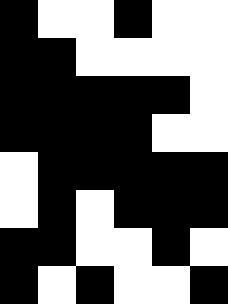[["black", "white", "white", "black", "white", "white"], ["black", "black", "white", "white", "white", "white"], ["black", "black", "black", "black", "black", "white"], ["black", "black", "black", "black", "white", "white"], ["white", "black", "black", "black", "black", "black"], ["white", "black", "white", "black", "black", "black"], ["black", "black", "white", "white", "black", "white"], ["black", "white", "black", "white", "white", "black"]]